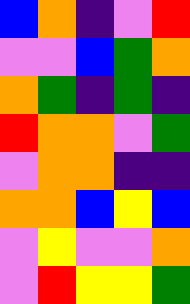[["blue", "orange", "indigo", "violet", "red"], ["violet", "violet", "blue", "green", "orange"], ["orange", "green", "indigo", "green", "indigo"], ["red", "orange", "orange", "violet", "green"], ["violet", "orange", "orange", "indigo", "indigo"], ["orange", "orange", "blue", "yellow", "blue"], ["violet", "yellow", "violet", "violet", "orange"], ["violet", "red", "yellow", "yellow", "green"]]